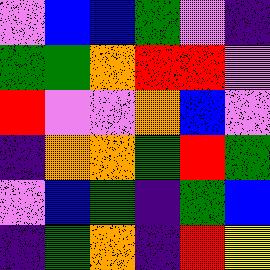[["violet", "blue", "blue", "green", "violet", "indigo"], ["green", "green", "orange", "red", "red", "violet"], ["red", "violet", "violet", "orange", "blue", "violet"], ["indigo", "orange", "orange", "green", "red", "green"], ["violet", "blue", "green", "indigo", "green", "blue"], ["indigo", "green", "orange", "indigo", "red", "yellow"]]